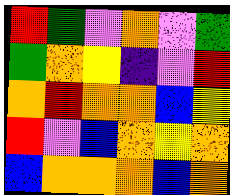[["red", "green", "violet", "orange", "violet", "green"], ["green", "orange", "yellow", "indigo", "violet", "red"], ["orange", "red", "orange", "orange", "blue", "yellow"], ["red", "violet", "blue", "orange", "yellow", "orange"], ["blue", "orange", "orange", "orange", "blue", "orange"]]